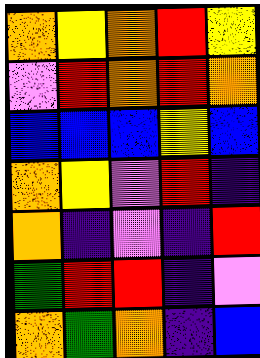[["orange", "yellow", "orange", "red", "yellow"], ["violet", "red", "orange", "red", "orange"], ["blue", "blue", "blue", "yellow", "blue"], ["orange", "yellow", "violet", "red", "indigo"], ["orange", "indigo", "violet", "indigo", "red"], ["green", "red", "red", "indigo", "violet"], ["orange", "green", "orange", "indigo", "blue"]]